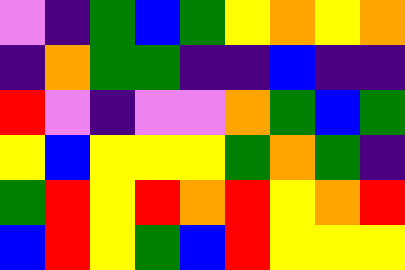[["violet", "indigo", "green", "blue", "green", "yellow", "orange", "yellow", "orange"], ["indigo", "orange", "green", "green", "indigo", "indigo", "blue", "indigo", "indigo"], ["red", "violet", "indigo", "violet", "violet", "orange", "green", "blue", "green"], ["yellow", "blue", "yellow", "yellow", "yellow", "green", "orange", "green", "indigo"], ["green", "red", "yellow", "red", "orange", "red", "yellow", "orange", "red"], ["blue", "red", "yellow", "green", "blue", "red", "yellow", "yellow", "yellow"]]